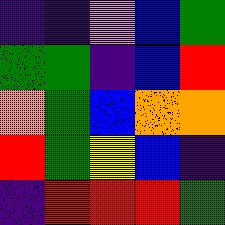[["indigo", "indigo", "violet", "blue", "green"], ["green", "green", "indigo", "blue", "red"], ["orange", "green", "blue", "orange", "orange"], ["red", "green", "yellow", "blue", "indigo"], ["indigo", "red", "red", "red", "green"]]